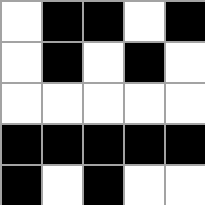[["white", "black", "black", "white", "black"], ["white", "black", "white", "black", "white"], ["white", "white", "white", "white", "white"], ["black", "black", "black", "black", "black"], ["black", "white", "black", "white", "white"]]